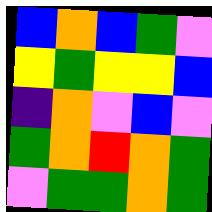[["blue", "orange", "blue", "green", "violet"], ["yellow", "green", "yellow", "yellow", "blue"], ["indigo", "orange", "violet", "blue", "violet"], ["green", "orange", "red", "orange", "green"], ["violet", "green", "green", "orange", "green"]]